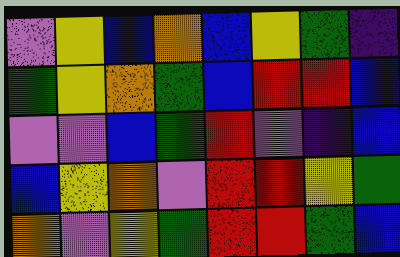[["violet", "yellow", "blue", "orange", "blue", "yellow", "green", "indigo"], ["green", "yellow", "orange", "green", "blue", "red", "red", "blue"], ["violet", "violet", "blue", "green", "red", "violet", "indigo", "blue"], ["blue", "yellow", "orange", "violet", "red", "red", "yellow", "green"], ["orange", "violet", "yellow", "green", "red", "red", "green", "blue"]]